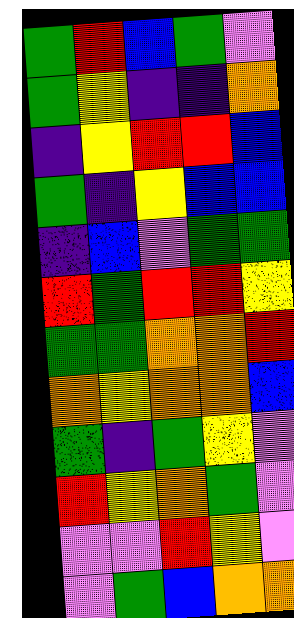[["green", "red", "blue", "green", "violet"], ["green", "yellow", "indigo", "indigo", "orange"], ["indigo", "yellow", "red", "red", "blue"], ["green", "indigo", "yellow", "blue", "blue"], ["indigo", "blue", "violet", "green", "green"], ["red", "green", "red", "red", "yellow"], ["green", "green", "orange", "orange", "red"], ["orange", "yellow", "orange", "orange", "blue"], ["green", "indigo", "green", "yellow", "violet"], ["red", "yellow", "orange", "green", "violet"], ["violet", "violet", "red", "yellow", "violet"], ["violet", "green", "blue", "orange", "orange"]]